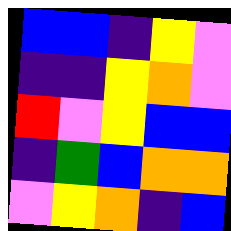[["blue", "blue", "indigo", "yellow", "violet"], ["indigo", "indigo", "yellow", "orange", "violet"], ["red", "violet", "yellow", "blue", "blue"], ["indigo", "green", "blue", "orange", "orange"], ["violet", "yellow", "orange", "indigo", "blue"]]